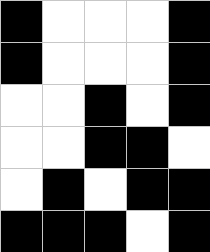[["black", "white", "white", "white", "black"], ["black", "white", "white", "white", "black"], ["white", "white", "black", "white", "black"], ["white", "white", "black", "black", "white"], ["white", "black", "white", "black", "black"], ["black", "black", "black", "white", "black"]]